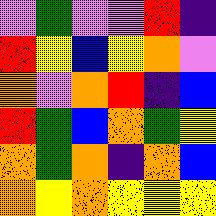[["violet", "green", "violet", "violet", "red", "indigo"], ["red", "yellow", "blue", "yellow", "orange", "violet"], ["orange", "violet", "orange", "red", "indigo", "blue"], ["red", "green", "blue", "orange", "green", "yellow"], ["orange", "green", "orange", "indigo", "orange", "blue"], ["orange", "yellow", "orange", "yellow", "yellow", "yellow"]]